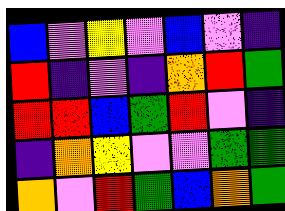[["blue", "violet", "yellow", "violet", "blue", "violet", "indigo"], ["red", "indigo", "violet", "indigo", "orange", "red", "green"], ["red", "red", "blue", "green", "red", "violet", "indigo"], ["indigo", "orange", "yellow", "violet", "violet", "green", "green"], ["orange", "violet", "red", "green", "blue", "orange", "green"]]